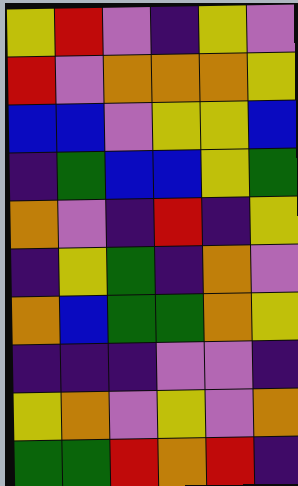[["yellow", "red", "violet", "indigo", "yellow", "violet"], ["red", "violet", "orange", "orange", "orange", "yellow"], ["blue", "blue", "violet", "yellow", "yellow", "blue"], ["indigo", "green", "blue", "blue", "yellow", "green"], ["orange", "violet", "indigo", "red", "indigo", "yellow"], ["indigo", "yellow", "green", "indigo", "orange", "violet"], ["orange", "blue", "green", "green", "orange", "yellow"], ["indigo", "indigo", "indigo", "violet", "violet", "indigo"], ["yellow", "orange", "violet", "yellow", "violet", "orange"], ["green", "green", "red", "orange", "red", "indigo"]]